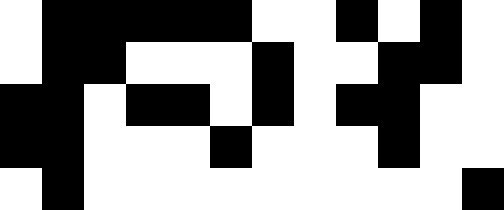[["white", "black", "black", "black", "black", "black", "white", "white", "black", "white", "black", "white"], ["white", "black", "black", "white", "white", "white", "black", "white", "white", "black", "black", "white"], ["black", "black", "white", "black", "black", "white", "black", "white", "black", "black", "white", "white"], ["black", "black", "white", "white", "white", "black", "white", "white", "white", "black", "white", "white"], ["white", "black", "white", "white", "white", "white", "white", "white", "white", "white", "white", "black"]]